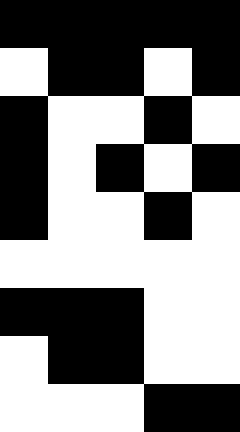[["black", "black", "black", "black", "black"], ["white", "black", "black", "white", "black"], ["black", "white", "white", "black", "white"], ["black", "white", "black", "white", "black"], ["black", "white", "white", "black", "white"], ["white", "white", "white", "white", "white"], ["black", "black", "black", "white", "white"], ["white", "black", "black", "white", "white"], ["white", "white", "white", "black", "black"]]